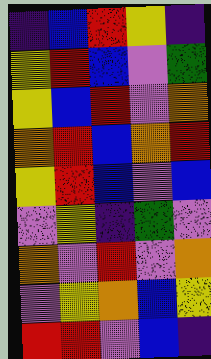[["indigo", "blue", "red", "yellow", "indigo"], ["yellow", "red", "blue", "violet", "green"], ["yellow", "blue", "red", "violet", "orange"], ["orange", "red", "blue", "orange", "red"], ["yellow", "red", "blue", "violet", "blue"], ["violet", "yellow", "indigo", "green", "violet"], ["orange", "violet", "red", "violet", "orange"], ["violet", "yellow", "orange", "blue", "yellow"], ["red", "red", "violet", "blue", "indigo"]]